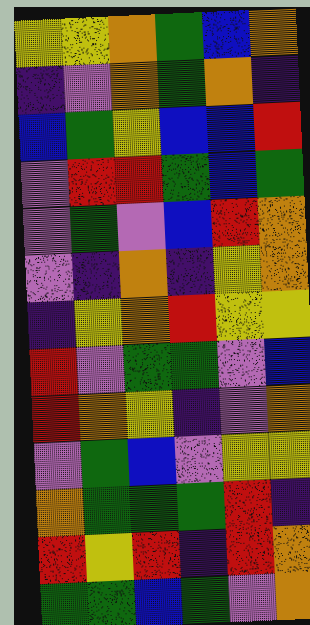[["yellow", "yellow", "orange", "green", "blue", "orange"], ["indigo", "violet", "orange", "green", "orange", "indigo"], ["blue", "green", "yellow", "blue", "blue", "red"], ["violet", "red", "red", "green", "blue", "green"], ["violet", "green", "violet", "blue", "red", "orange"], ["violet", "indigo", "orange", "indigo", "yellow", "orange"], ["indigo", "yellow", "orange", "red", "yellow", "yellow"], ["red", "violet", "green", "green", "violet", "blue"], ["red", "orange", "yellow", "indigo", "violet", "orange"], ["violet", "green", "blue", "violet", "yellow", "yellow"], ["orange", "green", "green", "green", "red", "indigo"], ["red", "yellow", "red", "indigo", "red", "orange"], ["green", "green", "blue", "green", "violet", "orange"]]